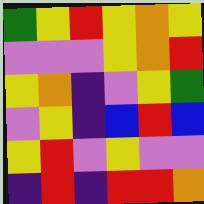[["green", "yellow", "red", "yellow", "orange", "yellow"], ["violet", "violet", "violet", "yellow", "orange", "red"], ["yellow", "orange", "indigo", "violet", "yellow", "green"], ["violet", "yellow", "indigo", "blue", "red", "blue"], ["yellow", "red", "violet", "yellow", "violet", "violet"], ["indigo", "red", "indigo", "red", "red", "orange"]]